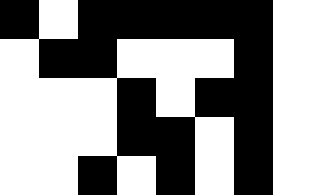[["black", "white", "black", "black", "black", "black", "black", "white"], ["white", "black", "black", "white", "white", "white", "black", "white"], ["white", "white", "white", "black", "white", "black", "black", "white"], ["white", "white", "white", "black", "black", "white", "black", "white"], ["white", "white", "black", "white", "black", "white", "black", "white"]]